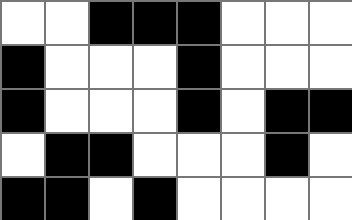[["white", "white", "black", "black", "black", "white", "white", "white"], ["black", "white", "white", "white", "black", "white", "white", "white"], ["black", "white", "white", "white", "black", "white", "black", "black"], ["white", "black", "black", "white", "white", "white", "black", "white"], ["black", "black", "white", "black", "white", "white", "white", "white"]]